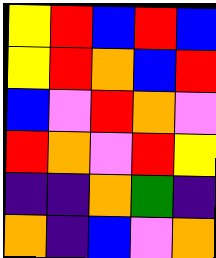[["yellow", "red", "blue", "red", "blue"], ["yellow", "red", "orange", "blue", "red"], ["blue", "violet", "red", "orange", "violet"], ["red", "orange", "violet", "red", "yellow"], ["indigo", "indigo", "orange", "green", "indigo"], ["orange", "indigo", "blue", "violet", "orange"]]